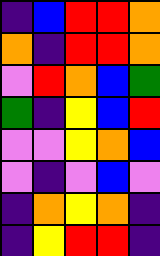[["indigo", "blue", "red", "red", "orange"], ["orange", "indigo", "red", "red", "orange"], ["violet", "red", "orange", "blue", "green"], ["green", "indigo", "yellow", "blue", "red"], ["violet", "violet", "yellow", "orange", "blue"], ["violet", "indigo", "violet", "blue", "violet"], ["indigo", "orange", "yellow", "orange", "indigo"], ["indigo", "yellow", "red", "red", "indigo"]]